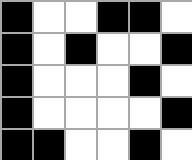[["black", "white", "white", "black", "black", "white"], ["black", "white", "black", "white", "white", "black"], ["black", "white", "white", "white", "black", "white"], ["black", "white", "white", "white", "white", "black"], ["black", "black", "white", "white", "black", "white"]]